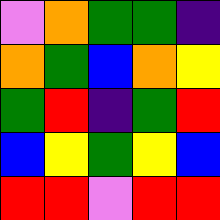[["violet", "orange", "green", "green", "indigo"], ["orange", "green", "blue", "orange", "yellow"], ["green", "red", "indigo", "green", "red"], ["blue", "yellow", "green", "yellow", "blue"], ["red", "red", "violet", "red", "red"]]